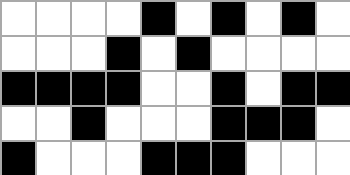[["white", "white", "white", "white", "black", "white", "black", "white", "black", "white"], ["white", "white", "white", "black", "white", "black", "white", "white", "white", "white"], ["black", "black", "black", "black", "white", "white", "black", "white", "black", "black"], ["white", "white", "black", "white", "white", "white", "black", "black", "black", "white"], ["black", "white", "white", "white", "black", "black", "black", "white", "white", "white"]]